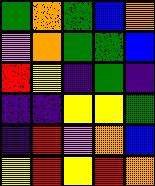[["green", "orange", "green", "blue", "orange"], ["violet", "orange", "green", "green", "blue"], ["red", "yellow", "indigo", "green", "indigo"], ["indigo", "indigo", "yellow", "yellow", "green"], ["indigo", "red", "violet", "orange", "blue"], ["yellow", "red", "yellow", "red", "orange"]]